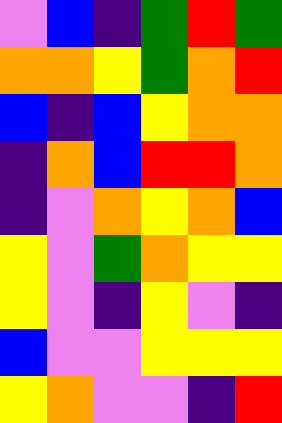[["violet", "blue", "indigo", "green", "red", "green"], ["orange", "orange", "yellow", "green", "orange", "red"], ["blue", "indigo", "blue", "yellow", "orange", "orange"], ["indigo", "orange", "blue", "red", "red", "orange"], ["indigo", "violet", "orange", "yellow", "orange", "blue"], ["yellow", "violet", "green", "orange", "yellow", "yellow"], ["yellow", "violet", "indigo", "yellow", "violet", "indigo"], ["blue", "violet", "violet", "yellow", "yellow", "yellow"], ["yellow", "orange", "violet", "violet", "indigo", "red"]]